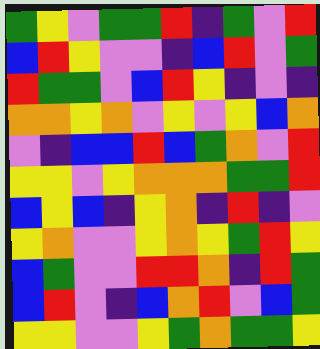[["green", "yellow", "violet", "green", "green", "red", "indigo", "green", "violet", "red"], ["blue", "red", "yellow", "violet", "violet", "indigo", "blue", "red", "violet", "green"], ["red", "green", "green", "violet", "blue", "red", "yellow", "indigo", "violet", "indigo"], ["orange", "orange", "yellow", "orange", "violet", "yellow", "violet", "yellow", "blue", "orange"], ["violet", "indigo", "blue", "blue", "red", "blue", "green", "orange", "violet", "red"], ["yellow", "yellow", "violet", "yellow", "orange", "orange", "orange", "green", "green", "red"], ["blue", "yellow", "blue", "indigo", "yellow", "orange", "indigo", "red", "indigo", "violet"], ["yellow", "orange", "violet", "violet", "yellow", "orange", "yellow", "green", "red", "yellow"], ["blue", "green", "violet", "violet", "red", "red", "orange", "indigo", "red", "green"], ["blue", "red", "violet", "indigo", "blue", "orange", "red", "violet", "blue", "green"], ["yellow", "yellow", "violet", "violet", "yellow", "green", "orange", "green", "green", "yellow"]]